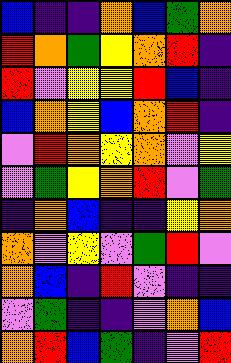[["blue", "indigo", "indigo", "orange", "blue", "green", "orange"], ["red", "orange", "green", "yellow", "orange", "red", "indigo"], ["red", "violet", "yellow", "yellow", "red", "blue", "indigo"], ["blue", "orange", "yellow", "blue", "orange", "red", "indigo"], ["violet", "red", "orange", "yellow", "orange", "violet", "yellow"], ["violet", "green", "yellow", "orange", "red", "violet", "green"], ["indigo", "orange", "blue", "indigo", "indigo", "yellow", "orange"], ["orange", "violet", "yellow", "violet", "green", "red", "violet"], ["orange", "blue", "indigo", "red", "violet", "indigo", "indigo"], ["violet", "green", "indigo", "indigo", "violet", "orange", "blue"], ["orange", "red", "blue", "green", "indigo", "violet", "red"]]